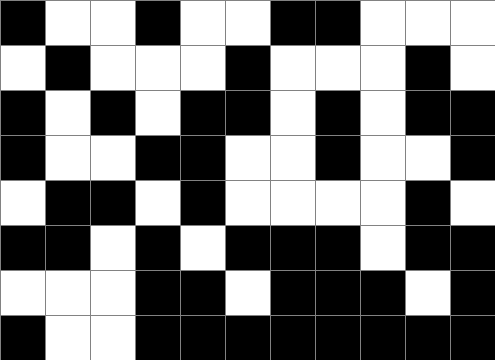[["black", "white", "white", "black", "white", "white", "black", "black", "white", "white", "white"], ["white", "black", "white", "white", "white", "black", "white", "white", "white", "black", "white"], ["black", "white", "black", "white", "black", "black", "white", "black", "white", "black", "black"], ["black", "white", "white", "black", "black", "white", "white", "black", "white", "white", "black"], ["white", "black", "black", "white", "black", "white", "white", "white", "white", "black", "white"], ["black", "black", "white", "black", "white", "black", "black", "black", "white", "black", "black"], ["white", "white", "white", "black", "black", "white", "black", "black", "black", "white", "black"], ["black", "white", "white", "black", "black", "black", "black", "black", "black", "black", "black"]]